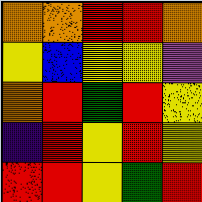[["orange", "orange", "red", "red", "orange"], ["yellow", "blue", "yellow", "yellow", "violet"], ["orange", "red", "green", "red", "yellow"], ["indigo", "red", "yellow", "red", "yellow"], ["red", "red", "yellow", "green", "red"]]